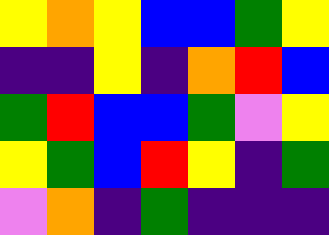[["yellow", "orange", "yellow", "blue", "blue", "green", "yellow"], ["indigo", "indigo", "yellow", "indigo", "orange", "red", "blue"], ["green", "red", "blue", "blue", "green", "violet", "yellow"], ["yellow", "green", "blue", "red", "yellow", "indigo", "green"], ["violet", "orange", "indigo", "green", "indigo", "indigo", "indigo"]]